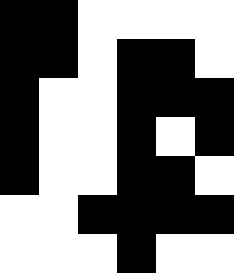[["black", "black", "white", "white", "white", "white"], ["black", "black", "white", "black", "black", "white"], ["black", "white", "white", "black", "black", "black"], ["black", "white", "white", "black", "white", "black"], ["black", "white", "white", "black", "black", "white"], ["white", "white", "black", "black", "black", "black"], ["white", "white", "white", "black", "white", "white"]]